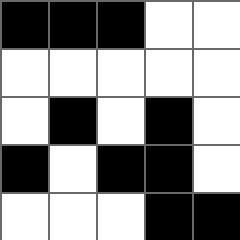[["black", "black", "black", "white", "white"], ["white", "white", "white", "white", "white"], ["white", "black", "white", "black", "white"], ["black", "white", "black", "black", "white"], ["white", "white", "white", "black", "black"]]